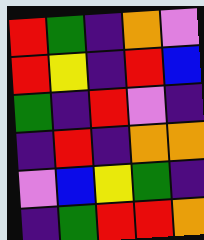[["red", "green", "indigo", "orange", "violet"], ["red", "yellow", "indigo", "red", "blue"], ["green", "indigo", "red", "violet", "indigo"], ["indigo", "red", "indigo", "orange", "orange"], ["violet", "blue", "yellow", "green", "indigo"], ["indigo", "green", "red", "red", "orange"]]